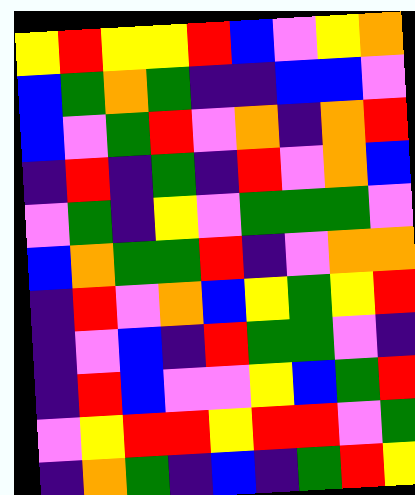[["yellow", "red", "yellow", "yellow", "red", "blue", "violet", "yellow", "orange"], ["blue", "green", "orange", "green", "indigo", "indigo", "blue", "blue", "violet"], ["blue", "violet", "green", "red", "violet", "orange", "indigo", "orange", "red"], ["indigo", "red", "indigo", "green", "indigo", "red", "violet", "orange", "blue"], ["violet", "green", "indigo", "yellow", "violet", "green", "green", "green", "violet"], ["blue", "orange", "green", "green", "red", "indigo", "violet", "orange", "orange"], ["indigo", "red", "violet", "orange", "blue", "yellow", "green", "yellow", "red"], ["indigo", "violet", "blue", "indigo", "red", "green", "green", "violet", "indigo"], ["indigo", "red", "blue", "violet", "violet", "yellow", "blue", "green", "red"], ["violet", "yellow", "red", "red", "yellow", "red", "red", "violet", "green"], ["indigo", "orange", "green", "indigo", "blue", "indigo", "green", "red", "yellow"]]